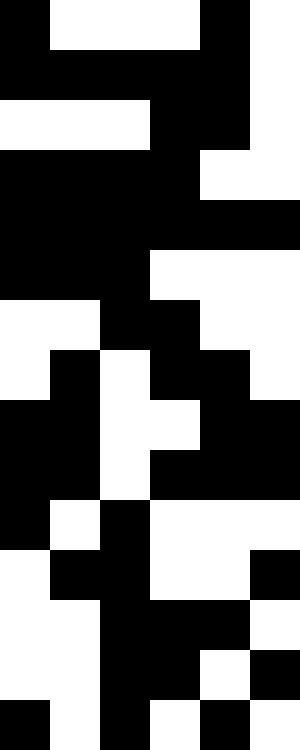[["black", "white", "white", "white", "black", "white"], ["black", "black", "black", "black", "black", "white"], ["white", "white", "white", "black", "black", "white"], ["black", "black", "black", "black", "white", "white"], ["black", "black", "black", "black", "black", "black"], ["black", "black", "black", "white", "white", "white"], ["white", "white", "black", "black", "white", "white"], ["white", "black", "white", "black", "black", "white"], ["black", "black", "white", "white", "black", "black"], ["black", "black", "white", "black", "black", "black"], ["black", "white", "black", "white", "white", "white"], ["white", "black", "black", "white", "white", "black"], ["white", "white", "black", "black", "black", "white"], ["white", "white", "black", "black", "white", "black"], ["black", "white", "black", "white", "black", "white"]]